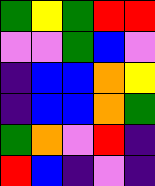[["green", "yellow", "green", "red", "red"], ["violet", "violet", "green", "blue", "violet"], ["indigo", "blue", "blue", "orange", "yellow"], ["indigo", "blue", "blue", "orange", "green"], ["green", "orange", "violet", "red", "indigo"], ["red", "blue", "indigo", "violet", "indigo"]]